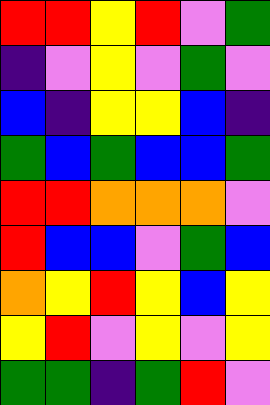[["red", "red", "yellow", "red", "violet", "green"], ["indigo", "violet", "yellow", "violet", "green", "violet"], ["blue", "indigo", "yellow", "yellow", "blue", "indigo"], ["green", "blue", "green", "blue", "blue", "green"], ["red", "red", "orange", "orange", "orange", "violet"], ["red", "blue", "blue", "violet", "green", "blue"], ["orange", "yellow", "red", "yellow", "blue", "yellow"], ["yellow", "red", "violet", "yellow", "violet", "yellow"], ["green", "green", "indigo", "green", "red", "violet"]]